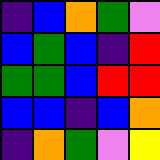[["indigo", "blue", "orange", "green", "violet"], ["blue", "green", "blue", "indigo", "red"], ["green", "green", "blue", "red", "red"], ["blue", "blue", "indigo", "blue", "orange"], ["indigo", "orange", "green", "violet", "yellow"]]